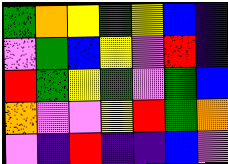[["green", "orange", "yellow", "green", "yellow", "blue", "indigo"], ["violet", "green", "blue", "yellow", "violet", "red", "indigo"], ["red", "green", "yellow", "green", "violet", "green", "blue"], ["orange", "violet", "violet", "yellow", "red", "green", "orange"], ["violet", "indigo", "red", "indigo", "indigo", "blue", "violet"]]